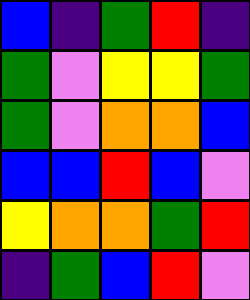[["blue", "indigo", "green", "red", "indigo"], ["green", "violet", "yellow", "yellow", "green"], ["green", "violet", "orange", "orange", "blue"], ["blue", "blue", "red", "blue", "violet"], ["yellow", "orange", "orange", "green", "red"], ["indigo", "green", "blue", "red", "violet"]]